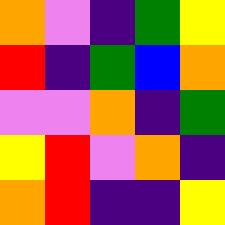[["orange", "violet", "indigo", "green", "yellow"], ["red", "indigo", "green", "blue", "orange"], ["violet", "violet", "orange", "indigo", "green"], ["yellow", "red", "violet", "orange", "indigo"], ["orange", "red", "indigo", "indigo", "yellow"]]